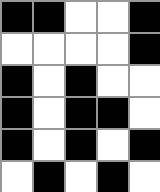[["black", "black", "white", "white", "black"], ["white", "white", "white", "white", "black"], ["black", "white", "black", "white", "white"], ["black", "white", "black", "black", "white"], ["black", "white", "black", "white", "black"], ["white", "black", "white", "black", "white"]]